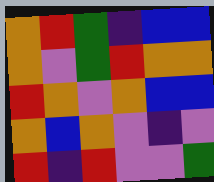[["orange", "red", "green", "indigo", "blue", "blue"], ["orange", "violet", "green", "red", "orange", "orange"], ["red", "orange", "violet", "orange", "blue", "blue"], ["orange", "blue", "orange", "violet", "indigo", "violet"], ["red", "indigo", "red", "violet", "violet", "green"]]